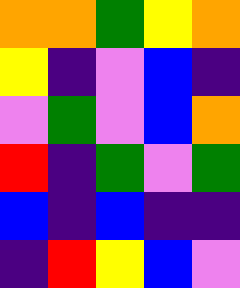[["orange", "orange", "green", "yellow", "orange"], ["yellow", "indigo", "violet", "blue", "indigo"], ["violet", "green", "violet", "blue", "orange"], ["red", "indigo", "green", "violet", "green"], ["blue", "indigo", "blue", "indigo", "indigo"], ["indigo", "red", "yellow", "blue", "violet"]]